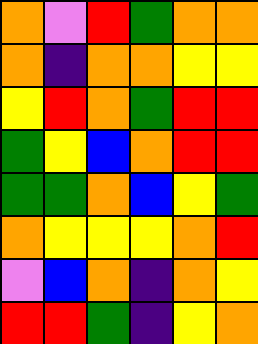[["orange", "violet", "red", "green", "orange", "orange"], ["orange", "indigo", "orange", "orange", "yellow", "yellow"], ["yellow", "red", "orange", "green", "red", "red"], ["green", "yellow", "blue", "orange", "red", "red"], ["green", "green", "orange", "blue", "yellow", "green"], ["orange", "yellow", "yellow", "yellow", "orange", "red"], ["violet", "blue", "orange", "indigo", "orange", "yellow"], ["red", "red", "green", "indigo", "yellow", "orange"]]